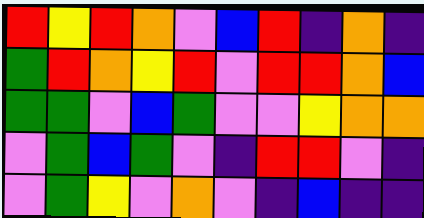[["red", "yellow", "red", "orange", "violet", "blue", "red", "indigo", "orange", "indigo"], ["green", "red", "orange", "yellow", "red", "violet", "red", "red", "orange", "blue"], ["green", "green", "violet", "blue", "green", "violet", "violet", "yellow", "orange", "orange"], ["violet", "green", "blue", "green", "violet", "indigo", "red", "red", "violet", "indigo"], ["violet", "green", "yellow", "violet", "orange", "violet", "indigo", "blue", "indigo", "indigo"]]